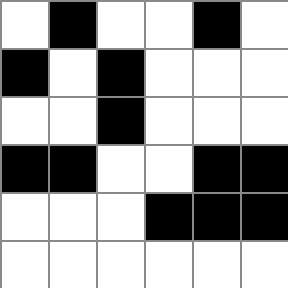[["white", "black", "white", "white", "black", "white"], ["black", "white", "black", "white", "white", "white"], ["white", "white", "black", "white", "white", "white"], ["black", "black", "white", "white", "black", "black"], ["white", "white", "white", "black", "black", "black"], ["white", "white", "white", "white", "white", "white"]]